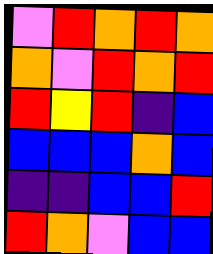[["violet", "red", "orange", "red", "orange"], ["orange", "violet", "red", "orange", "red"], ["red", "yellow", "red", "indigo", "blue"], ["blue", "blue", "blue", "orange", "blue"], ["indigo", "indigo", "blue", "blue", "red"], ["red", "orange", "violet", "blue", "blue"]]